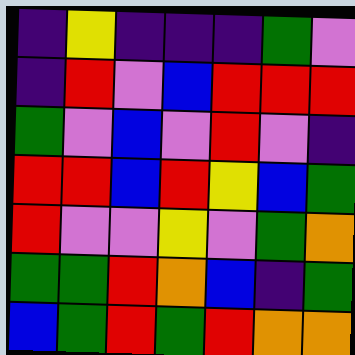[["indigo", "yellow", "indigo", "indigo", "indigo", "green", "violet"], ["indigo", "red", "violet", "blue", "red", "red", "red"], ["green", "violet", "blue", "violet", "red", "violet", "indigo"], ["red", "red", "blue", "red", "yellow", "blue", "green"], ["red", "violet", "violet", "yellow", "violet", "green", "orange"], ["green", "green", "red", "orange", "blue", "indigo", "green"], ["blue", "green", "red", "green", "red", "orange", "orange"]]